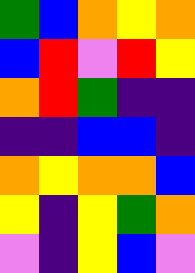[["green", "blue", "orange", "yellow", "orange"], ["blue", "red", "violet", "red", "yellow"], ["orange", "red", "green", "indigo", "indigo"], ["indigo", "indigo", "blue", "blue", "indigo"], ["orange", "yellow", "orange", "orange", "blue"], ["yellow", "indigo", "yellow", "green", "orange"], ["violet", "indigo", "yellow", "blue", "violet"]]